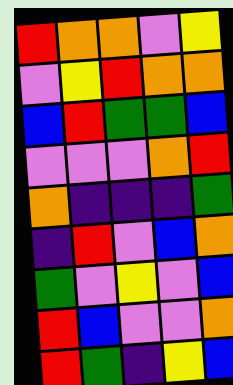[["red", "orange", "orange", "violet", "yellow"], ["violet", "yellow", "red", "orange", "orange"], ["blue", "red", "green", "green", "blue"], ["violet", "violet", "violet", "orange", "red"], ["orange", "indigo", "indigo", "indigo", "green"], ["indigo", "red", "violet", "blue", "orange"], ["green", "violet", "yellow", "violet", "blue"], ["red", "blue", "violet", "violet", "orange"], ["red", "green", "indigo", "yellow", "blue"]]